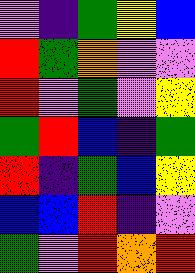[["violet", "indigo", "green", "yellow", "blue"], ["red", "green", "orange", "violet", "violet"], ["red", "violet", "green", "violet", "yellow"], ["green", "red", "blue", "indigo", "green"], ["red", "indigo", "green", "blue", "yellow"], ["blue", "blue", "red", "indigo", "violet"], ["green", "violet", "red", "orange", "red"]]